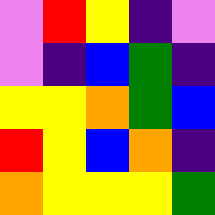[["violet", "red", "yellow", "indigo", "violet"], ["violet", "indigo", "blue", "green", "indigo"], ["yellow", "yellow", "orange", "green", "blue"], ["red", "yellow", "blue", "orange", "indigo"], ["orange", "yellow", "yellow", "yellow", "green"]]